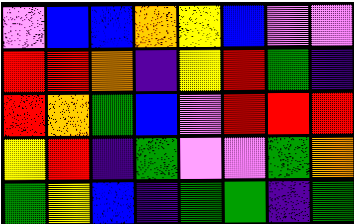[["violet", "blue", "blue", "orange", "yellow", "blue", "violet", "violet"], ["red", "red", "orange", "indigo", "yellow", "red", "green", "indigo"], ["red", "orange", "green", "blue", "violet", "red", "red", "red"], ["yellow", "red", "indigo", "green", "violet", "violet", "green", "orange"], ["green", "yellow", "blue", "indigo", "green", "green", "indigo", "green"]]